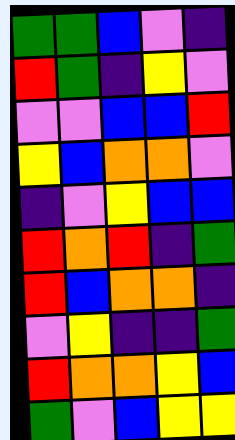[["green", "green", "blue", "violet", "indigo"], ["red", "green", "indigo", "yellow", "violet"], ["violet", "violet", "blue", "blue", "red"], ["yellow", "blue", "orange", "orange", "violet"], ["indigo", "violet", "yellow", "blue", "blue"], ["red", "orange", "red", "indigo", "green"], ["red", "blue", "orange", "orange", "indigo"], ["violet", "yellow", "indigo", "indigo", "green"], ["red", "orange", "orange", "yellow", "blue"], ["green", "violet", "blue", "yellow", "yellow"]]